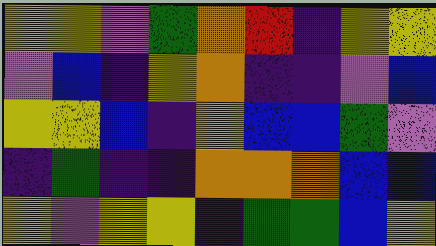[["yellow", "yellow", "violet", "green", "orange", "red", "indigo", "yellow", "yellow"], ["violet", "blue", "indigo", "yellow", "orange", "indigo", "indigo", "violet", "blue"], ["yellow", "yellow", "blue", "indigo", "yellow", "blue", "blue", "green", "violet"], ["indigo", "green", "indigo", "indigo", "orange", "orange", "orange", "blue", "blue"], ["yellow", "violet", "yellow", "yellow", "indigo", "green", "green", "blue", "yellow"]]